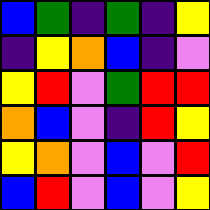[["blue", "green", "indigo", "green", "indigo", "yellow"], ["indigo", "yellow", "orange", "blue", "indigo", "violet"], ["yellow", "red", "violet", "green", "red", "red"], ["orange", "blue", "violet", "indigo", "red", "yellow"], ["yellow", "orange", "violet", "blue", "violet", "red"], ["blue", "red", "violet", "blue", "violet", "yellow"]]